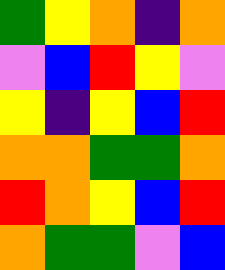[["green", "yellow", "orange", "indigo", "orange"], ["violet", "blue", "red", "yellow", "violet"], ["yellow", "indigo", "yellow", "blue", "red"], ["orange", "orange", "green", "green", "orange"], ["red", "orange", "yellow", "blue", "red"], ["orange", "green", "green", "violet", "blue"]]